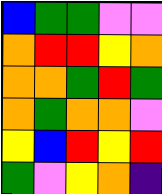[["blue", "green", "green", "violet", "violet"], ["orange", "red", "red", "yellow", "orange"], ["orange", "orange", "green", "red", "green"], ["orange", "green", "orange", "orange", "violet"], ["yellow", "blue", "red", "yellow", "red"], ["green", "violet", "yellow", "orange", "indigo"]]